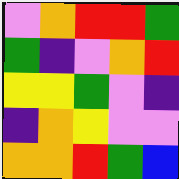[["violet", "orange", "red", "red", "green"], ["green", "indigo", "violet", "orange", "red"], ["yellow", "yellow", "green", "violet", "indigo"], ["indigo", "orange", "yellow", "violet", "violet"], ["orange", "orange", "red", "green", "blue"]]